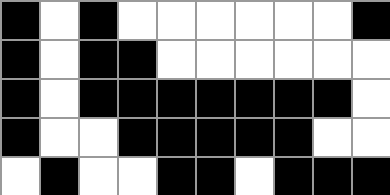[["black", "white", "black", "white", "white", "white", "white", "white", "white", "black"], ["black", "white", "black", "black", "white", "white", "white", "white", "white", "white"], ["black", "white", "black", "black", "black", "black", "black", "black", "black", "white"], ["black", "white", "white", "black", "black", "black", "black", "black", "white", "white"], ["white", "black", "white", "white", "black", "black", "white", "black", "black", "black"]]